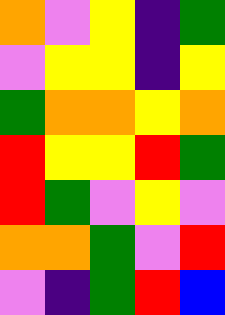[["orange", "violet", "yellow", "indigo", "green"], ["violet", "yellow", "yellow", "indigo", "yellow"], ["green", "orange", "orange", "yellow", "orange"], ["red", "yellow", "yellow", "red", "green"], ["red", "green", "violet", "yellow", "violet"], ["orange", "orange", "green", "violet", "red"], ["violet", "indigo", "green", "red", "blue"]]